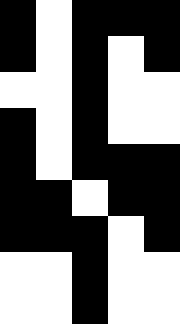[["black", "white", "black", "black", "black"], ["black", "white", "black", "white", "black"], ["white", "white", "black", "white", "white"], ["black", "white", "black", "white", "white"], ["black", "white", "black", "black", "black"], ["black", "black", "white", "black", "black"], ["black", "black", "black", "white", "black"], ["white", "white", "black", "white", "white"], ["white", "white", "black", "white", "white"]]